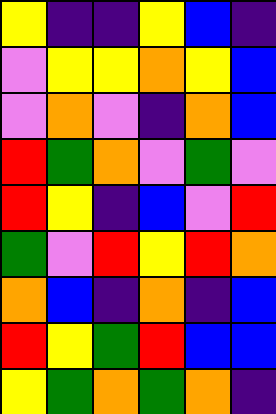[["yellow", "indigo", "indigo", "yellow", "blue", "indigo"], ["violet", "yellow", "yellow", "orange", "yellow", "blue"], ["violet", "orange", "violet", "indigo", "orange", "blue"], ["red", "green", "orange", "violet", "green", "violet"], ["red", "yellow", "indigo", "blue", "violet", "red"], ["green", "violet", "red", "yellow", "red", "orange"], ["orange", "blue", "indigo", "orange", "indigo", "blue"], ["red", "yellow", "green", "red", "blue", "blue"], ["yellow", "green", "orange", "green", "orange", "indigo"]]